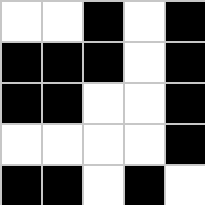[["white", "white", "black", "white", "black"], ["black", "black", "black", "white", "black"], ["black", "black", "white", "white", "black"], ["white", "white", "white", "white", "black"], ["black", "black", "white", "black", "white"]]